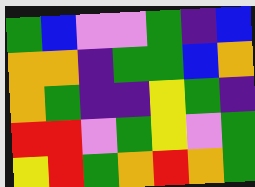[["green", "blue", "violet", "violet", "green", "indigo", "blue"], ["orange", "orange", "indigo", "green", "green", "blue", "orange"], ["orange", "green", "indigo", "indigo", "yellow", "green", "indigo"], ["red", "red", "violet", "green", "yellow", "violet", "green"], ["yellow", "red", "green", "orange", "red", "orange", "green"]]